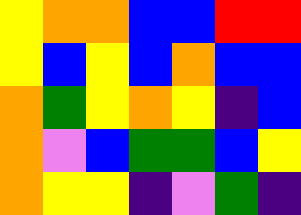[["yellow", "orange", "orange", "blue", "blue", "red", "red"], ["yellow", "blue", "yellow", "blue", "orange", "blue", "blue"], ["orange", "green", "yellow", "orange", "yellow", "indigo", "blue"], ["orange", "violet", "blue", "green", "green", "blue", "yellow"], ["orange", "yellow", "yellow", "indigo", "violet", "green", "indigo"]]